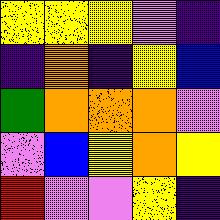[["yellow", "yellow", "yellow", "violet", "indigo"], ["indigo", "orange", "indigo", "yellow", "blue"], ["green", "orange", "orange", "orange", "violet"], ["violet", "blue", "yellow", "orange", "yellow"], ["red", "violet", "violet", "yellow", "indigo"]]